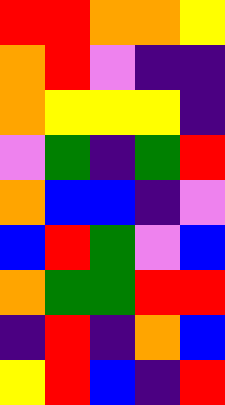[["red", "red", "orange", "orange", "yellow"], ["orange", "red", "violet", "indigo", "indigo"], ["orange", "yellow", "yellow", "yellow", "indigo"], ["violet", "green", "indigo", "green", "red"], ["orange", "blue", "blue", "indigo", "violet"], ["blue", "red", "green", "violet", "blue"], ["orange", "green", "green", "red", "red"], ["indigo", "red", "indigo", "orange", "blue"], ["yellow", "red", "blue", "indigo", "red"]]